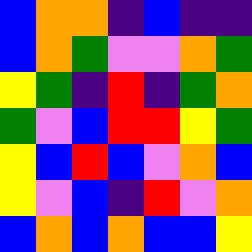[["blue", "orange", "orange", "indigo", "blue", "indigo", "indigo"], ["blue", "orange", "green", "violet", "violet", "orange", "green"], ["yellow", "green", "indigo", "red", "indigo", "green", "orange"], ["green", "violet", "blue", "red", "red", "yellow", "green"], ["yellow", "blue", "red", "blue", "violet", "orange", "blue"], ["yellow", "violet", "blue", "indigo", "red", "violet", "orange"], ["blue", "orange", "blue", "orange", "blue", "blue", "yellow"]]